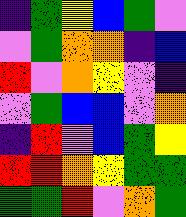[["indigo", "green", "yellow", "blue", "green", "violet"], ["violet", "green", "orange", "orange", "indigo", "blue"], ["red", "violet", "orange", "yellow", "violet", "indigo"], ["violet", "green", "blue", "blue", "violet", "orange"], ["indigo", "red", "violet", "blue", "green", "yellow"], ["red", "red", "orange", "yellow", "green", "green"], ["green", "green", "red", "violet", "orange", "green"]]